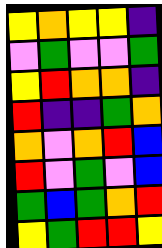[["yellow", "orange", "yellow", "yellow", "indigo"], ["violet", "green", "violet", "violet", "green"], ["yellow", "red", "orange", "orange", "indigo"], ["red", "indigo", "indigo", "green", "orange"], ["orange", "violet", "orange", "red", "blue"], ["red", "violet", "green", "violet", "blue"], ["green", "blue", "green", "orange", "red"], ["yellow", "green", "red", "red", "yellow"]]